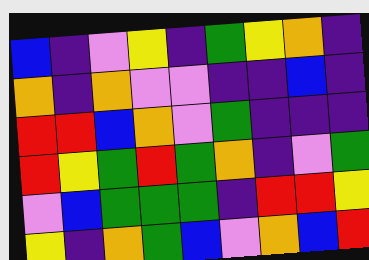[["blue", "indigo", "violet", "yellow", "indigo", "green", "yellow", "orange", "indigo"], ["orange", "indigo", "orange", "violet", "violet", "indigo", "indigo", "blue", "indigo"], ["red", "red", "blue", "orange", "violet", "green", "indigo", "indigo", "indigo"], ["red", "yellow", "green", "red", "green", "orange", "indigo", "violet", "green"], ["violet", "blue", "green", "green", "green", "indigo", "red", "red", "yellow"], ["yellow", "indigo", "orange", "green", "blue", "violet", "orange", "blue", "red"]]